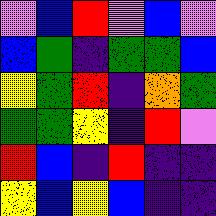[["violet", "blue", "red", "violet", "blue", "violet"], ["blue", "green", "indigo", "green", "green", "blue"], ["yellow", "green", "red", "indigo", "orange", "green"], ["green", "green", "yellow", "indigo", "red", "violet"], ["red", "blue", "indigo", "red", "indigo", "indigo"], ["yellow", "blue", "yellow", "blue", "indigo", "indigo"]]